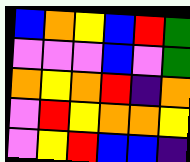[["blue", "orange", "yellow", "blue", "red", "green"], ["violet", "violet", "violet", "blue", "violet", "green"], ["orange", "yellow", "orange", "red", "indigo", "orange"], ["violet", "red", "yellow", "orange", "orange", "yellow"], ["violet", "yellow", "red", "blue", "blue", "indigo"]]